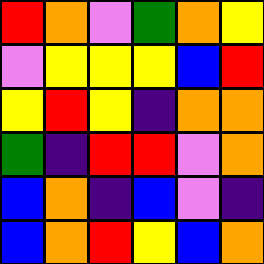[["red", "orange", "violet", "green", "orange", "yellow"], ["violet", "yellow", "yellow", "yellow", "blue", "red"], ["yellow", "red", "yellow", "indigo", "orange", "orange"], ["green", "indigo", "red", "red", "violet", "orange"], ["blue", "orange", "indigo", "blue", "violet", "indigo"], ["blue", "orange", "red", "yellow", "blue", "orange"]]